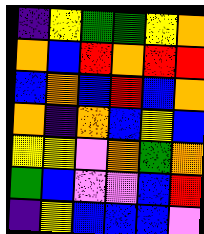[["indigo", "yellow", "green", "green", "yellow", "orange"], ["orange", "blue", "red", "orange", "red", "red"], ["blue", "orange", "blue", "red", "blue", "orange"], ["orange", "indigo", "orange", "blue", "yellow", "blue"], ["yellow", "yellow", "violet", "orange", "green", "orange"], ["green", "blue", "violet", "violet", "blue", "red"], ["indigo", "yellow", "blue", "blue", "blue", "violet"]]